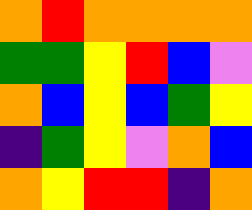[["orange", "red", "orange", "orange", "orange", "orange"], ["green", "green", "yellow", "red", "blue", "violet"], ["orange", "blue", "yellow", "blue", "green", "yellow"], ["indigo", "green", "yellow", "violet", "orange", "blue"], ["orange", "yellow", "red", "red", "indigo", "orange"]]